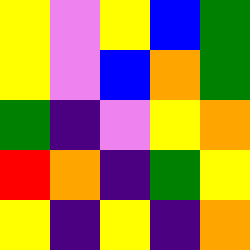[["yellow", "violet", "yellow", "blue", "green"], ["yellow", "violet", "blue", "orange", "green"], ["green", "indigo", "violet", "yellow", "orange"], ["red", "orange", "indigo", "green", "yellow"], ["yellow", "indigo", "yellow", "indigo", "orange"]]